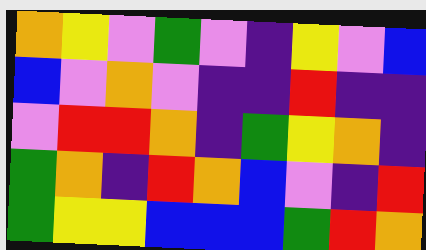[["orange", "yellow", "violet", "green", "violet", "indigo", "yellow", "violet", "blue"], ["blue", "violet", "orange", "violet", "indigo", "indigo", "red", "indigo", "indigo"], ["violet", "red", "red", "orange", "indigo", "green", "yellow", "orange", "indigo"], ["green", "orange", "indigo", "red", "orange", "blue", "violet", "indigo", "red"], ["green", "yellow", "yellow", "blue", "blue", "blue", "green", "red", "orange"]]